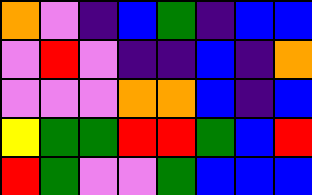[["orange", "violet", "indigo", "blue", "green", "indigo", "blue", "blue"], ["violet", "red", "violet", "indigo", "indigo", "blue", "indigo", "orange"], ["violet", "violet", "violet", "orange", "orange", "blue", "indigo", "blue"], ["yellow", "green", "green", "red", "red", "green", "blue", "red"], ["red", "green", "violet", "violet", "green", "blue", "blue", "blue"]]